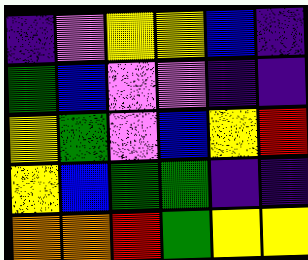[["indigo", "violet", "yellow", "yellow", "blue", "indigo"], ["green", "blue", "violet", "violet", "indigo", "indigo"], ["yellow", "green", "violet", "blue", "yellow", "red"], ["yellow", "blue", "green", "green", "indigo", "indigo"], ["orange", "orange", "red", "green", "yellow", "yellow"]]